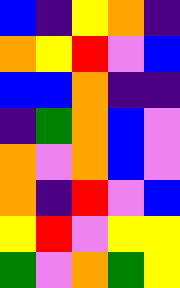[["blue", "indigo", "yellow", "orange", "indigo"], ["orange", "yellow", "red", "violet", "blue"], ["blue", "blue", "orange", "indigo", "indigo"], ["indigo", "green", "orange", "blue", "violet"], ["orange", "violet", "orange", "blue", "violet"], ["orange", "indigo", "red", "violet", "blue"], ["yellow", "red", "violet", "yellow", "yellow"], ["green", "violet", "orange", "green", "yellow"]]